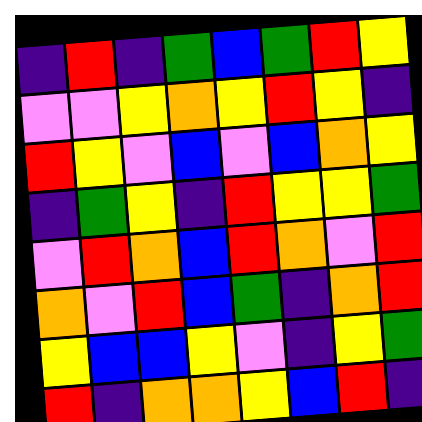[["indigo", "red", "indigo", "green", "blue", "green", "red", "yellow"], ["violet", "violet", "yellow", "orange", "yellow", "red", "yellow", "indigo"], ["red", "yellow", "violet", "blue", "violet", "blue", "orange", "yellow"], ["indigo", "green", "yellow", "indigo", "red", "yellow", "yellow", "green"], ["violet", "red", "orange", "blue", "red", "orange", "violet", "red"], ["orange", "violet", "red", "blue", "green", "indigo", "orange", "red"], ["yellow", "blue", "blue", "yellow", "violet", "indigo", "yellow", "green"], ["red", "indigo", "orange", "orange", "yellow", "blue", "red", "indigo"]]